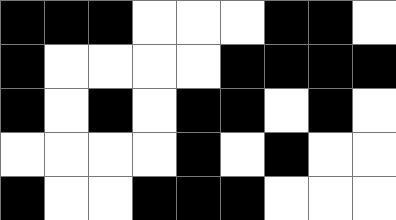[["black", "black", "black", "white", "white", "white", "black", "black", "white"], ["black", "white", "white", "white", "white", "black", "black", "black", "black"], ["black", "white", "black", "white", "black", "black", "white", "black", "white"], ["white", "white", "white", "white", "black", "white", "black", "white", "white"], ["black", "white", "white", "black", "black", "black", "white", "white", "white"]]